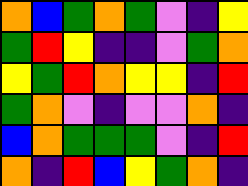[["orange", "blue", "green", "orange", "green", "violet", "indigo", "yellow"], ["green", "red", "yellow", "indigo", "indigo", "violet", "green", "orange"], ["yellow", "green", "red", "orange", "yellow", "yellow", "indigo", "red"], ["green", "orange", "violet", "indigo", "violet", "violet", "orange", "indigo"], ["blue", "orange", "green", "green", "green", "violet", "indigo", "red"], ["orange", "indigo", "red", "blue", "yellow", "green", "orange", "indigo"]]